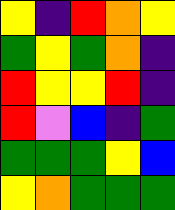[["yellow", "indigo", "red", "orange", "yellow"], ["green", "yellow", "green", "orange", "indigo"], ["red", "yellow", "yellow", "red", "indigo"], ["red", "violet", "blue", "indigo", "green"], ["green", "green", "green", "yellow", "blue"], ["yellow", "orange", "green", "green", "green"]]